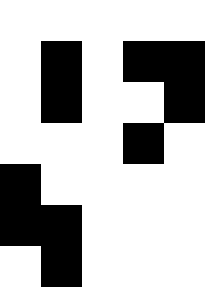[["white", "white", "white", "white", "white"], ["white", "black", "white", "black", "black"], ["white", "black", "white", "white", "black"], ["white", "white", "white", "black", "white"], ["black", "white", "white", "white", "white"], ["black", "black", "white", "white", "white"], ["white", "black", "white", "white", "white"]]